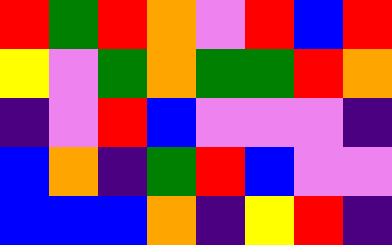[["red", "green", "red", "orange", "violet", "red", "blue", "red"], ["yellow", "violet", "green", "orange", "green", "green", "red", "orange"], ["indigo", "violet", "red", "blue", "violet", "violet", "violet", "indigo"], ["blue", "orange", "indigo", "green", "red", "blue", "violet", "violet"], ["blue", "blue", "blue", "orange", "indigo", "yellow", "red", "indigo"]]